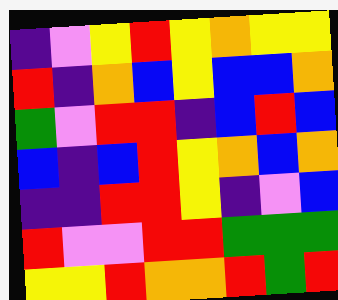[["indigo", "violet", "yellow", "red", "yellow", "orange", "yellow", "yellow"], ["red", "indigo", "orange", "blue", "yellow", "blue", "blue", "orange"], ["green", "violet", "red", "red", "indigo", "blue", "red", "blue"], ["blue", "indigo", "blue", "red", "yellow", "orange", "blue", "orange"], ["indigo", "indigo", "red", "red", "yellow", "indigo", "violet", "blue"], ["red", "violet", "violet", "red", "red", "green", "green", "green"], ["yellow", "yellow", "red", "orange", "orange", "red", "green", "red"]]